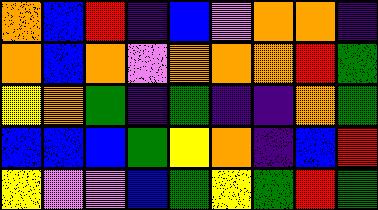[["orange", "blue", "red", "indigo", "blue", "violet", "orange", "orange", "indigo"], ["orange", "blue", "orange", "violet", "orange", "orange", "orange", "red", "green"], ["yellow", "orange", "green", "indigo", "green", "indigo", "indigo", "orange", "green"], ["blue", "blue", "blue", "green", "yellow", "orange", "indigo", "blue", "red"], ["yellow", "violet", "violet", "blue", "green", "yellow", "green", "red", "green"]]